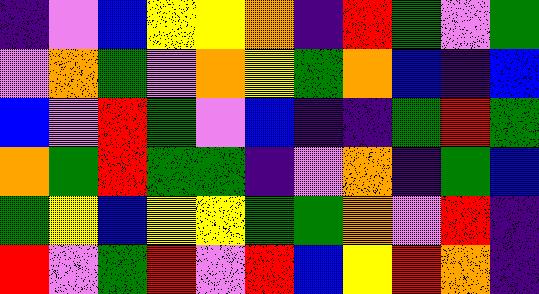[["indigo", "violet", "blue", "yellow", "yellow", "orange", "indigo", "red", "green", "violet", "green"], ["violet", "orange", "green", "violet", "orange", "yellow", "green", "orange", "blue", "indigo", "blue"], ["blue", "violet", "red", "green", "violet", "blue", "indigo", "indigo", "green", "red", "green"], ["orange", "green", "red", "green", "green", "indigo", "violet", "orange", "indigo", "green", "blue"], ["green", "yellow", "blue", "yellow", "yellow", "green", "green", "orange", "violet", "red", "indigo"], ["red", "violet", "green", "red", "violet", "red", "blue", "yellow", "red", "orange", "indigo"]]